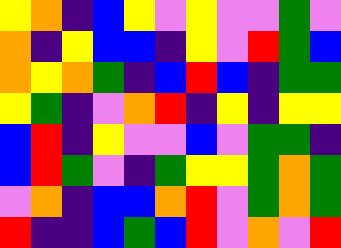[["yellow", "orange", "indigo", "blue", "yellow", "violet", "yellow", "violet", "violet", "green", "violet"], ["orange", "indigo", "yellow", "blue", "blue", "indigo", "yellow", "violet", "red", "green", "blue"], ["orange", "yellow", "orange", "green", "indigo", "blue", "red", "blue", "indigo", "green", "green"], ["yellow", "green", "indigo", "violet", "orange", "red", "indigo", "yellow", "indigo", "yellow", "yellow"], ["blue", "red", "indigo", "yellow", "violet", "violet", "blue", "violet", "green", "green", "indigo"], ["blue", "red", "green", "violet", "indigo", "green", "yellow", "yellow", "green", "orange", "green"], ["violet", "orange", "indigo", "blue", "blue", "orange", "red", "violet", "green", "orange", "green"], ["red", "indigo", "indigo", "blue", "green", "blue", "red", "violet", "orange", "violet", "red"]]